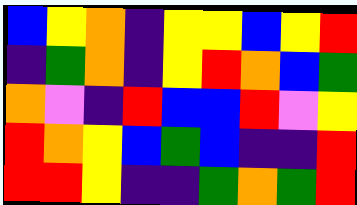[["blue", "yellow", "orange", "indigo", "yellow", "yellow", "blue", "yellow", "red"], ["indigo", "green", "orange", "indigo", "yellow", "red", "orange", "blue", "green"], ["orange", "violet", "indigo", "red", "blue", "blue", "red", "violet", "yellow"], ["red", "orange", "yellow", "blue", "green", "blue", "indigo", "indigo", "red"], ["red", "red", "yellow", "indigo", "indigo", "green", "orange", "green", "red"]]